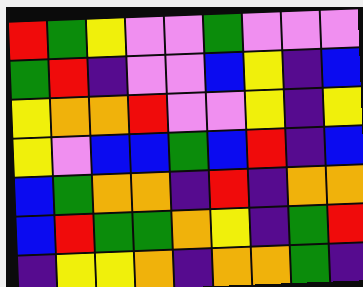[["red", "green", "yellow", "violet", "violet", "green", "violet", "violet", "violet"], ["green", "red", "indigo", "violet", "violet", "blue", "yellow", "indigo", "blue"], ["yellow", "orange", "orange", "red", "violet", "violet", "yellow", "indigo", "yellow"], ["yellow", "violet", "blue", "blue", "green", "blue", "red", "indigo", "blue"], ["blue", "green", "orange", "orange", "indigo", "red", "indigo", "orange", "orange"], ["blue", "red", "green", "green", "orange", "yellow", "indigo", "green", "red"], ["indigo", "yellow", "yellow", "orange", "indigo", "orange", "orange", "green", "indigo"]]